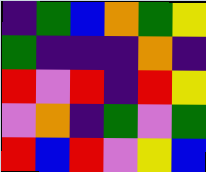[["indigo", "green", "blue", "orange", "green", "yellow"], ["green", "indigo", "indigo", "indigo", "orange", "indigo"], ["red", "violet", "red", "indigo", "red", "yellow"], ["violet", "orange", "indigo", "green", "violet", "green"], ["red", "blue", "red", "violet", "yellow", "blue"]]